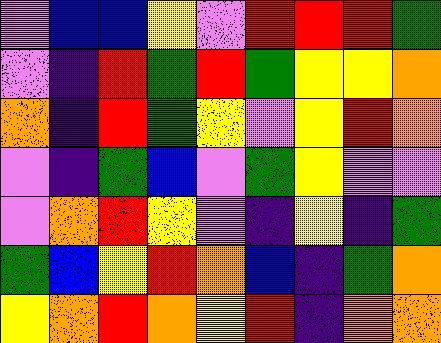[["violet", "blue", "blue", "yellow", "violet", "red", "red", "red", "green"], ["violet", "indigo", "red", "green", "red", "green", "yellow", "yellow", "orange"], ["orange", "indigo", "red", "green", "yellow", "violet", "yellow", "red", "orange"], ["violet", "indigo", "green", "blue", "violet", "green", "yellow", "violet", "violet"], ["violet", "orange", "red", "yellow", "violet", "indigo", "yellow", "indigo", "green"], ["green", "blue", "yellow", "red", "orange", "blue", "indigo", "green", "orange"], ["yellow", "orange", "red", "orange", "yellow", "red", "indigo", "orange", "orange"]]